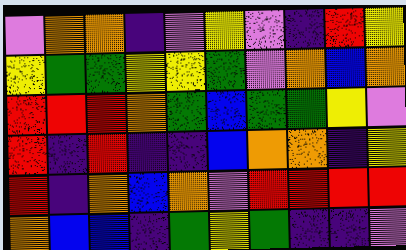[["violet", "orange", "orange", "indigo", "violet", "yellow", "violet", "indigo", "red", "yellow"], ["yellow", "green", "green", "yellow", "yellow", "green", "violet", "orange", "blue", "orange"], ["red", "red", "red", "orange", "green", "blue", "green", "green", "yellow", "violet"], ["red", "indigo", "red", "indigo", "indigo", "blue", "orange", "orange", "indigo", "yellow"], ["red", "indigo", "orange", "blue", "orange", "violet", "red", "red", "red", "red"], ["orange", "blue", "blue", "indigo", "green", "yellow", "green", "indigo", "indigo", "violet"]]